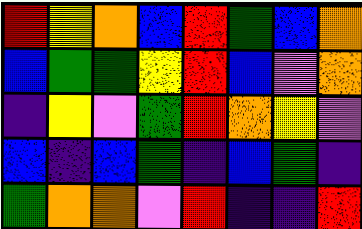[["red", "yellow", "orange", "blue", "red", "green", "blue", "orange"], ["blue", "green", "green", "yellow", "red", "blue", "violet", "orange"], ["indigo", "yellow", "violet", "green", "red", "orange", "yellow", "violet"], ["blue", "indigo", "blue", "green", "indigo", "blue", "green", "indigo"], ["green", "orange", "orange", "violet", "red", "indigo", "indigo", "red"]]